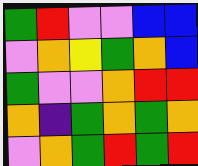[["green", "red", "violet", "violet", "blue", "blue"], ["violet", "orange", "yellow", "green", "orange", "blue"], ["green", "violet", "violet", "orange", "red", "red"], ["orange", "indigo", "green", "orange", "green", "orange"], ["violet", "orange", "green", "red", "green", "red"]]